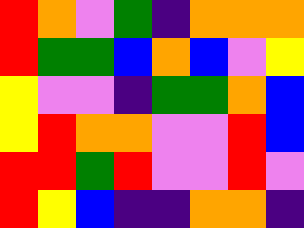[["red", "orange", "violet", "green", "indigo", "orange", "orange", "orange"], ["red", "green", "green", "blue", "orange", "blue", "violet", "yellow"], ["yellow", "violet", "violet", "indigo", "green", "green", "orange", "blue"], ["yellow", "red", "orange", "orange", "violet", "violet", "red", "blue"], ["red", "red", "green", "red", "violet", "violet", "red", "violet"], ["red", "yellow", "blue", "indigo", "indigo", "orange", "orange", "indigo"]]